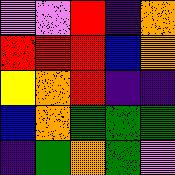[["violet", "violet", "red", "indigo", "orange"], ["red", "red", "red", "blue", "orange"], ["yellow", "orange", "red", "indigo", "indigo"], ["blue", "orange", "green", "green", "green"], ["indigo", "green", "orange", "green", "violet"]]